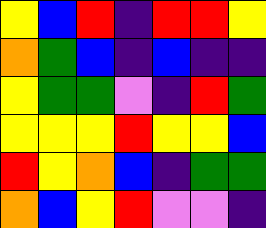[["yellow", "blue", "red", "indigo", "red", "red", "yellow"], ["orange", "green", "blue", "indigo", "blue", "indigo", "indigo"], ["yellow", "green", "green", "violet", "indigo", "red", "green"], ["yellow", "yellow", "yellow", "red", "yellow", "yellow", "blue"], ["red", "yellow", "orange", "blue", "indigo", "green", "green"], ["orange", "blue", "yellow", "red", "violet", "violet", "indigo"]]